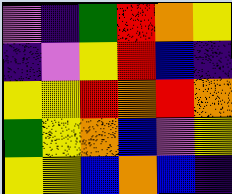[["violet", "indigo", "green", "red", "orange", "yellow"], ["indigo", "violet", "yellow", "red", "blue", "indigo"], ["yellow", "yellow", "red", "orange", "red", "orange"], ["green", "yellow", "orange", "blue", "violet", "yellow"], ["yellow", "yellow", "blue", "orange", "blue", "indigo"]]